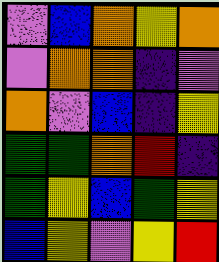[["violet", "blue", "orange", "yellow", "orange"], ["violet", "orange", "orange", "indigo", "violet"], ["orange", "violet", "blue", "indigo", "yellow"], ["green", "green", "orange", "red", "indigo"], ["green", "yellow", "blue", "green", "yellow"], ["blue", "yellow", "violet", "yellow", "red"]]